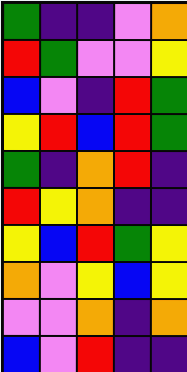[["green", "indigo", "indigo", "violet", "orange"], ["red", "green", "violet", "violet", "yellow"], ["blue", "violet", "indigo", "red", "green"], ["yellow", "red", "blue", "red", "green"], ["green", "indigo", "orange", "red", "indigo"], ["red", "yellow", "orange", "indigo", "indigo"], ["yellow", "blue", "red", "green", "yellow"], ["orange", "violet", "yellow", "blue", "yellow"], ["violet", "violet", "orange", "indigo", "orange"], ["blue", "violet", "red", "indigo", "indigo"]]